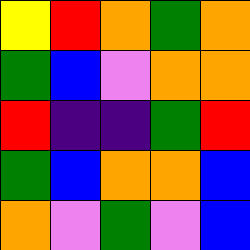[["yellow", "red", "orange", "green", "orange"], ["green", "blue", "violet", "orange", "orange"], ["red", "indigo", "indigo", "green", "red"], ["green", "blue", "orange", "orange", "blue"], ["orange", "violet", "green", "violet", "blue"]]